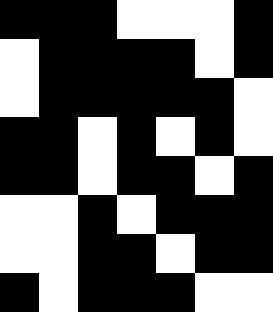[["black", "black", "black", "white", "white", "white", "black"], ["white", "black", "black", "black", "black", "white", "black"], ["white", "black", "black", "black", "black", "black", "white"], ["black", "black", "white", "black", "white", "black", "white"], ["black", "black", "white", "black", "black", "white", "black"], ["white", "white", "black", "white", "black", "black", "black"], ["white", "white", "black", "black", "white", "black", "black"], ["black", "white", "black", "black", "black", "white", "white"]]